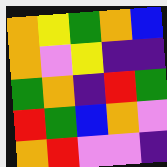[["orange", "yellow", "green", "orange", "blue"], ["orange", "violet", "yellow", "indigo", "indigo"], ["green", "orange", "indigo", "red", "green"], ["red", "green", "blue", "orange", "violet"], ["orange", "red", "violet", "violet", "indigo"]]